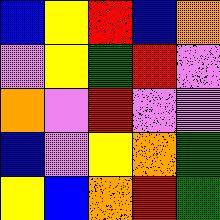[["blue", "yellow", "red", "blue", "orange"], ["violet", "yellow", "green", "red", "violet"], ["orange", "violet", "red", "violet", "violet"], ["blue", "violet", "yellow", "orange", "green"], ["yellow", "blue", "orange", "red", "green"]]